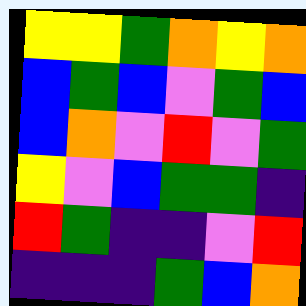[["yellow", "yellow", "green", "orange", "yellow", "orange"], ["blue", "green", "blue", "violet", "green", "blue"], ["blue", "orange", "violet", "red", "violet", "green"], ["yellow", "violet", "blue", "green", "green", "indigo"], ["red", "green", "indigo", "indigo", "violet", "red"], ["indigo", "indigo", "indigo", "green", "blue", "orange"]]